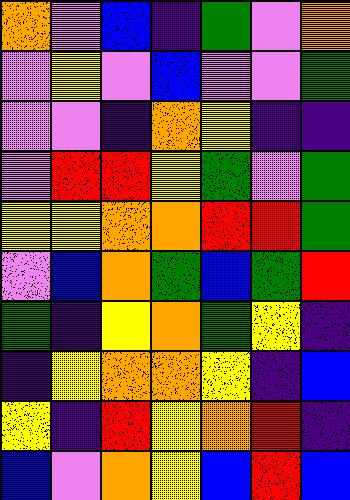[["orange", "violet", "blue", "indigo", "green", "violet", "orange"], ["violet", "yellow", "violet", "blue", "violet", "violet", "green"], ["violet", "violet", "indigo", "orange", "yellow", "indigo", "indigo"], ["violet", "red", "red", "yellow", "green", "violet", "green"], ["yellow", "yellow", "orange", "orange", "red", "red", "green"], ["violet", "blue", "orange", "green", "blue", "green", "red"], ["green", "indigo", "yellow", "orange", "green", "yellow", "indigo"], ["indigo", "yellow", "orange", "orange", "yellow", "indigo", "blue"], ["yellow", "indigo", "red", "yellow", "orange", "red", "indigo"], ["blue", "violet", "orange", "yellow", "blue", "red", "blue"]]